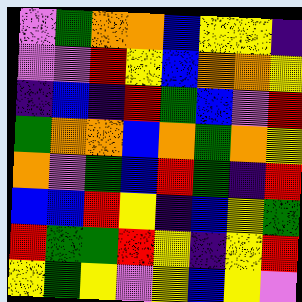[["violet", "green", "orange", "orange", "blue", "yellow", "yellow", "indigo"], ["violet", "violet", "red", "yellow", "blue", "orange", "orange", "yellow"], ["indigo", "blue", "indigo", "red", "green", "blue", "violet", "red"], ["green", "orange", "orange", "blue", "orange", "green", "orange", "yellow"], ["orange", "violet", "green", "blue", "red", "green", "indigo", "red"], ["blue", "blue", "red", "yellow", "indigo", "blue", "yellow", "green"], ["red", "green", "green", "red", "yellow", "indigo", "yellow", "red"], ["yellow", "green", "yellow", "violet", "yellow", "blue", "yellow", "violet"]]